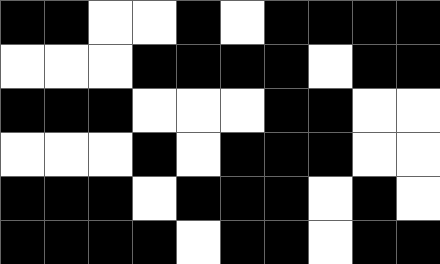[["black", "black", "white", "white", "black", "white", "black", "black", "black", "black"], ["white", "white", "white", "black", "black", "black", "black", "white", "black", "black"], ["black", "black", "black", "white", "white", "white", "black", "black", "white", "white"], ["white", "white", "white", "black", "white", "black", "black", "black", "white", "white"], ["black", "black", "black", "white", "black", "black", "black", "white", "black", "white"], ["black", "black", "black", "black", "white", "black", "black", "white", "black", "black"]]